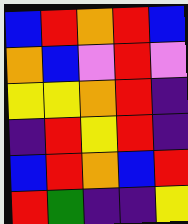[["blue", "red", "orange", "red", "blue"], ["orange", "blue", "violet", "red", "violet"], ["yellow", "yellow", "orange", "red", "indigo"], ["indigo", "red", "yellow", "red", "indigo"], ["blue", "red", "orange", "blue", "red"], ["red", "green", "indigo", "indigo", "yellow"]]